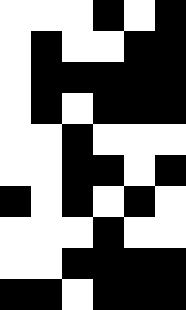[["white", "white", "white", "black", "white", "black"], ["white", "black", "white", "white", "black", "black"], ["white", "black", "black", "black", "black", "black"], ["white", "black", "white", "black", "black", "black"], ["white", "white", "black", "white", "white", "white"], ["white", "white", "black", "black", "white", "black"], ["black", "white", "black", "white", "black", "white"], ["white", "white", "white", "black", "white", "white"], ["white", "white", "black", "black", "black", "black"], ["black", "black", "white", "black", "black", "black"]]